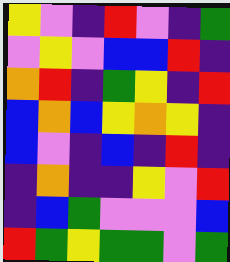[["yellow", "violet", "indigo", "red", "violet", "indigo", "green"], ["violet", "yellow", "violet", "blue", "blue", "red", "indigo"], ["orange", "red", "indigo", "green", "yellow", "indigo", "red"], ["blue", "orange", "blue", "yellow", "orange", "yellow", "indigo"], ["blue", "violet", "indigo", "blue", "indigo", "red", "indigo"], ["indigo", "orange", "indigo", "indigo", "yellow", "violet", "red"], ["indigo", "blue", "green", "violet", "violet", "violet", "blue"], ["red", "green", "yellow", "green", "green", "violet", "green"]]